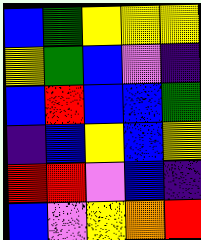[["blue", "green", "yellow", "yellow", "yellow"], ["yellow", "green", "blue", "violet", "indigo"], ["blue", "red", "blue", "blue", "green"], ["indigo", "blue", "yellow", "blue", "yellow"], ["red", "red", "violet", "blue", "indigo"], ["blue", "violet", "yellow", "orange", "red"]]